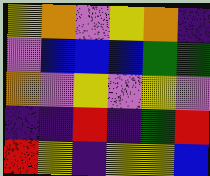[["yellow", "orange", "violet", "yellow", "orange", "indigo"], ["violet", "blue", "blue", "blue", "green", "green"], ["orange", "violet", "yellow", "violet", "yellow", "violet"], ["indigo", "indigo", "red", "indigo", "green", "red"], ["red", "yellow", "indigo", "yellow", "yellow", "blue"]]